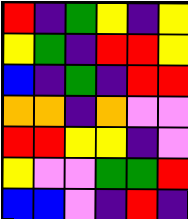[["red", "indigo", "green", "yellow", "indigo", "yellow"], ["yellow", "green", "indigo", "red", "red", "yellow"], ["blue", "indigo", "green", "indigo", "red", "red"], ["orange", "orange", "indigo", "orange", "violet", "violet"], ["red", "red", "yellow", "yellow", "indigo", "violet"], ["yellow", "violet", "violet", "green", "green", "red"], ["blue", "blue", "violet", "indigo", "red", "indigo"]]